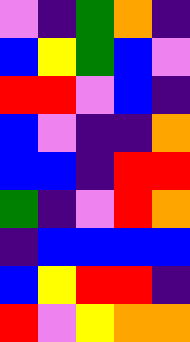[["violet", "indigo", "green", "orange", "indigo"], ["blue", "yellow", "green", "blue", "violet"], ["red", "red", "violet", "blue", "indigo"], ["blue", "violet", "indigo", "indigo", "orange"], ["blue", "blue", "indigo", "red", "red"], ["green", "indigo", "violet", "red", "orange"], ["indigo", "blue", "blue", "blue", "blue"], ["blue", "yellow", "red", "red", "indigo"], ["red", "violet", "yellow", "orange", "orange"]]